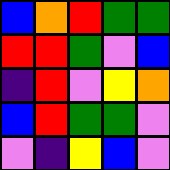[["blue", "orange", "red", "green", "green"], ["red", "red", "green", "violet", "blue"], ["indigo", "red", "violet", "yellow", "orange"], ["blue", "red", "green", "green", "violet"], ["violet", "indigo", "yellow", "blue", "violet"]]